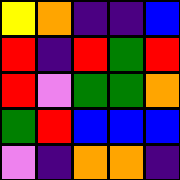[["yellow", "orange", "indigo", "indigo", "blue"], ["red", "indigo", "red", "green", "red"], ["red", "violet", "green", "green", "orange"], ["green", "red", "blue", "blue", "blue"], ["violet", "indigo", "orange", "orange", "indigo"]]